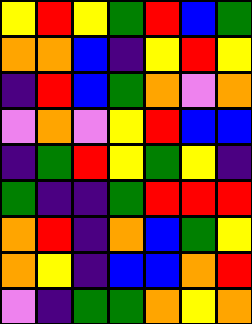[["yellow", "red", "yellow", "green", "red", "blue", "green"], ["orange", "orange", "blue", "indigo", "yellow", "red", "yellow"], ["indigo", "red", "blue", "green", "orange", "violet", "orange"], ["violet", "orange", "violet", "yellow", "red", "blue", "blue"], ["indigo", "green", "red", "yellow", "green", "yellow", "indigo"], ["green", "indigo", "indigo", "green", "red", "red", "red"], ["orange", "red", "indigo", "orange", "blue", "green", "yellow"], ["orange", "yellow", "indigo", "blue", "blue", "orange", "red"], ["violet", "indigo", "green", "green", "orange", "yellow", "orange"]]